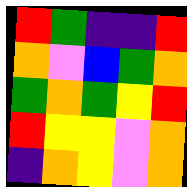[["red", "green", "indigo", "indigo", "red"], ["orange", "violet", "blue", "green", "orange"], ["green", "orange", "green", "yellow", "red"], ["red", "yellow", "yellow", "violet", "orange"], ["indigo", "orange", "yellow", "violet", "orange"]]